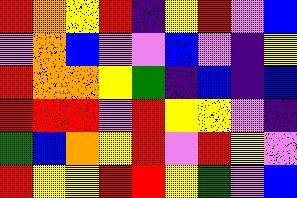[["red", "orange", "yellow", "red", "indigo", "yellow", "red", "violet", "blue"], ["violet", "orange", "blue", "violet", "violet", "blue", "violet", "indigo", "yellow"], ["red", "orange", "orange", "yellow", "green", "indigo", "blue", "indigo", "blue"], ["red", "red", "red", "violet", "red", "yellow", "yellow", "violet", "indigo"], ["green", "blue", "orange", "yellow", "red", "violet", "red", "yellow", "violet"], ["red", "yellow", "yellow", "red", "red", "yellow", "green", "violet", "blue"]]